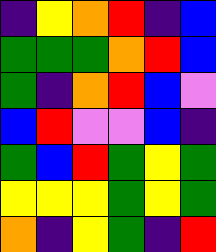[["indigo", "yellow", "orange", "red", "indigo", "blue"], ["green", "green", "green", "orange", "red", "blue"], ["green", "indigo", "orange", "red", "blue", "violet"], ["blue", "red", "violet", "violet", "blue", "indigo"], ["green", "blue", "red", "green", "yellow", "green"], ["yellow", "yellow", "yellow", "green", "yellow", "green"], ["orange", "indigo", "yellow", "green", "indigo", "red"]]